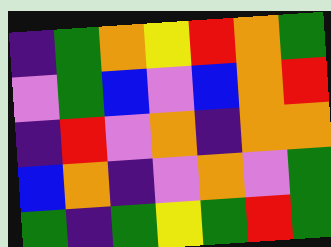[["indigo", "green", "orange", "yellow", "red", "orange", "green"], ["violet", "green", "blue", "violet", "blue", "orange", "red"], ["indigo", "red", "violet", "orange", "indigo", "orange", "orange"], ["blue", "orange", "indigo", "violet", "orange", "violet", "green"], ["green", "indigo", "green", "yellow", "green", "red", "green"]]